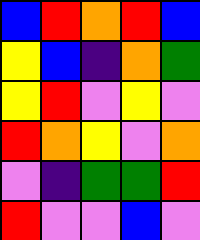[["blue", "red", "orange", "red", "blue"], ["yellow", "blue", "indigo", "orange", "green"], ["yellow", "red", "violet", "yellow", "violet"], ["red", "orange", "yellow", "violet", "orange"], ["violet", "indigo", "green", "green", "red"], ["red", "violet", "violet", "blue", "violet"]]